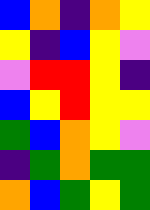[["blue", "orange", "indigo", "orange", "yellow"], ["yellow", "indigo", "blue", "yellow", "violet"], ["violet", "red", "red", "yellow", "indigo"], ["blue", "yellow", "red", "yellow", "yellow"], ["green", "blue", "orange", "yellow", "violet"], ["indigo", "green", "orange", "green", "green"], ["orange", "blue", "green", "yellow", "green"]]